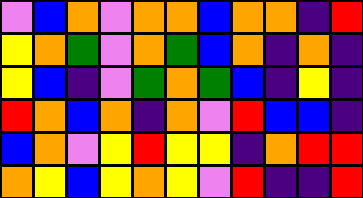[["violet", "blue", "orange", "violet", "orange", "orange", "blue", "orange", "orange", "indigo", "red"], ["yellow", "orange", "green", "violet", "orange", "green", "blue", "orange", "indigo", "orange", "indigo"], ["yellow", "blue", "indigo", "violet", "green", "orange", "green", "blue", "indigo", "yellow", "indigo"], ["red", "orange", "blue", "orange", "indigo", "orange", "violet", "red", "blue", "blue", "indigo"], ["blue", "orange", "violet", "yellow", "red", "yellow", "yellow", "indigo", "orange", "red", "red"], ["orange", "yellow", "blue", "yellow", "orange", "yellow", "violet", "red", "indigo", "indigo", "red"]]